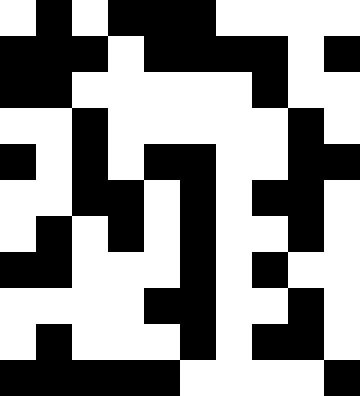[["white", "black", "white", "black", "black", "black", "white", "white", "white", "white"], ["black", "black", "black", "white", "black", "black", "black", "black", "white", "black"], ["black", "black", "white", "white", "white", "white", "white", "black", "white", "white"], ["white", "white", "black", "white", "white", "white", "white", "white", "black", "white"], ["black", "white", "black", "white", "black", "black", "white", "white", "black", "black"], ["white", "white", "black", "black", "white", "black", "white", "black", "black", "white"], ["white", "black", "white", "black", "white", "black", "white", "white", "black", "white"], ["black", "black", "white", "white", "white", "black", "white", "black", "white", "white"], ["white", "white", "white", "white", "black", "black", "white", "white", "black", "white"], ["white", "black", "white", "white", "white", "black", "white", "black", "black", "white"], ["black", "black", "black", "black", "black", "white", "white", "white", "white", "black"]]